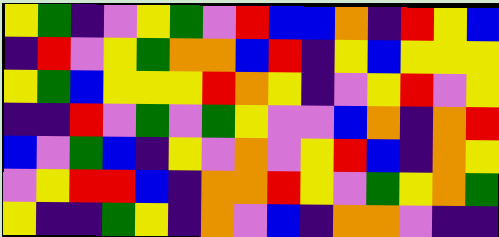[["yellow", "green", "indigo", "violet", "yellow", "green", "violet", "red", "blue", "blue", "orange", "indigo", "red", "yellow", "blue"], ["indigo", "red", "violet", "yellow", "green", "orange", "orange", "blue", "red", "indigo", "yellow", "blue", "yellow", "yellow", "yellow"], ["yellow", "green", "blue", "yellow", "yellow", "yellow", "red", "orange", "yellow", "indigo", "violet", "yellow", "red", "violet", "yellow"], ["indigo", "indigo", "red", "violet", "green", "violet", "green", "yellow", "violet", "violet", "blue", "orange", "indigo", "orange", "red"], ["blue", "violet", "green", "blue", "indigo", "yellow", "violet", "orange", "violet", "yellow", "red", "blue", "indigo", "orange", "yellow"], ["violet", "yellow", "red", "red", "blue", "indigo", "orange", "orange", "red", "yellow", "violet", "green", "yellow", "orange", "green"], ["yellow", "indigo", "indigo", "green", "yellow", "indigo", "orange", "violet", "blue", "indigo", "orange", "orange", "violet", "indigo", "indigo"]]